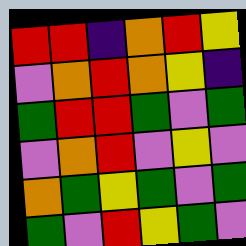[["red", "red", "indigo", "orange", "red", "yellow"], ["violet", "orange", "red", "orange", "yellow", "indigo"], ["green", "red", "red", "green", "violet", "green"], ["violet", "orange", "red", "violet", "yellow", "violet"], ["orange", "green", "yellow", "green", "violet", "green"], ["green", "violet", "red", "yellow", "green", "violet"]]